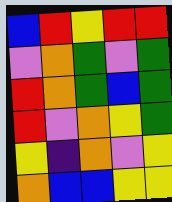[["blue", "red", "yellow", "red", "red"], ["violet", "orange", "green", "violet", "green"], ["red", "orange", "green", "blue", "green"], ["red", "violet", "orange", "yellow", "green"], ["yellow", "indigo", "orange", "violet", "yellow"], ["orange", "blue", "blue", "yellow", "yellow"]]